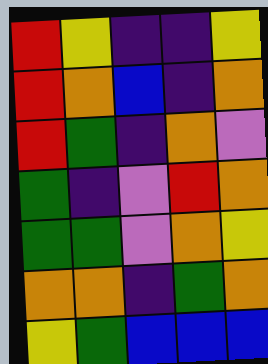[["red", "yellow", "indigo", "indigo", "yellow"], ["red", "orange", "blue", "indigo", "orange"], ["red", "green", "indigo", "orange", "violet"], ["green", "indigo", "violet", "red", "orange"], ["green", "green", "violet", "orange", "yellow"], ["orange", "orange", "indigo", "green", "orange"], ["yellow", "green", "blue", "blue", "blue"]]